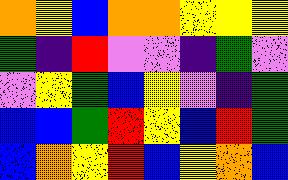[["orange", "yellow", "blue", "orange", "orange", "yellow", "yellow", "yellow"], ["green", "indigo", "red", "violet", "violet", "indigo", "green", "violet"], ["violet", "yellow", "green", "blue", "yellow", "violet", "indigo", "green"], ["blue", "blue", "green", "red", "yellow", "blue", "red", "green"], ["blue", "orange", "yellow", "red", "blue", "yellow", "orange", "blue"]]